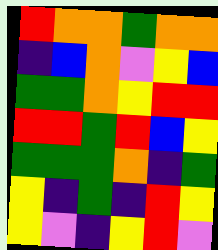[["red", "orange", "orange", "green", "orange", "orange"], ["indigo", "blue", "orange", "violet", "yellow", "blue"], ["green", "green", "orange", "yellow", "red", "red"], ["red", "red", "green", "red", "blue", "yellow"], ["green", "green", "green", "orange", "indigo", "green"], ["yellow", "indigo", "green", "indigo", "red", "yellow"], ["yellow", "violet", "indigo", "yellow", "red", "violet"]]